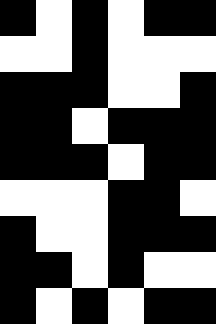[["black", "white", "black", "white", "black", "black"], ["white", "white", "black", "white", "white", "white"], ["black", "black", "black", "white", "white", "black"], ["black", "black", "white", "black", "black", "black"], ["black", "black", "black", "white", "black", "black"], ["white", "white", "white", "black", "black", "white"], ["black", "white", "white", "black", "black", "black"], ["black", "black", "white", "black", "white", "white"], ["black", "white", "black", "white", "black", "black"]]